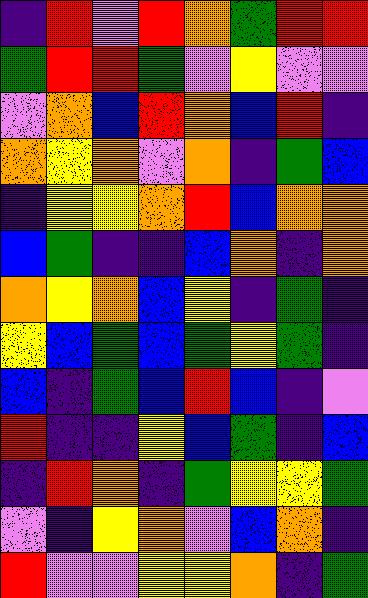[["indigo", "red", "violet", "red", "orange", "green", "red", "red"], ["green", "red", "red", "green", "violet", "yellow", "violet", "violet"], ["violet", "orange", "blue", "red", "orange", "blue", "red", "indigo"], ["orange", "yellow", "orange", "violet", "orange", "indigo", "green", "blue"], ["indigo", "yellow", "yellow", "orange", "red", "blue", "orange", "orange"], ["blue", "green", "indigo", "indigo", "blue", "orange", "indigo", "orange"], ["orange", "yellow", "orange", "blue", "yellow", "indigo", "green", "indigo"], ["yellow", "blue", "green", "blue", "green", "yellow", "green", "indigo"], ["blue", "indigo", "green", "blue", "red", "blue", "indigo", "violet"], ["red", "indigo", "indigo", "yellow", "blue", "green", "indigo", "blue"], ["indigo", "red", "orange", "indigo", "green", "yellow", "yellow", "green"], ["violet", "indigo", "yellow", "orange", "violet", "blue", "orange", "indigo"], ["red", "violet", "violet", "yellow", "yellow", "orange", "indigo", "green"]]